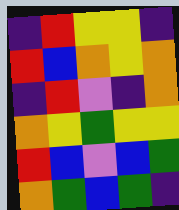[["indigo", "red", "yellow", "yellow", "indigo"], ["red", "blue", "orange", "yellow", "orange"], ["indigo", "red", "violet", "indigo", "orange"], ["orange", "yellow", "green", "yellow", "yellow"], ["red", "blue", "violet", "blue", "green"], ["orange", "green", "blue", "green", "indigo"]]